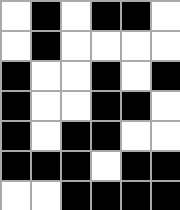[["white", "black", "white", "black", "black", "white"], ["white", "black", "white", "white", "white", "white"], ["black", "white", "white", "black", "white", "black"], ["black", "white", "white", "black", "black", "white"], ["black", "white", "black", "black", "white", "white"], ["black", "black", "black", "white", "black", "black"], ["white", "white", "black", "black", "black", "black"]]